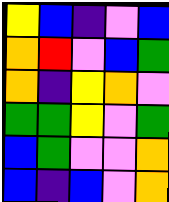[["yellow", "blue", "indigo", "violet", "blue"], ["orange", "red", "violet", "blue", "green"], ["orange", "indigo", "yellow", "orange", "violet"], ["green", "green", "yellow", "violet", "green"], ["blue", "green", "violet", "violet", "orange"], ["blue", "indigo", "blue", "violet", "orange"]]